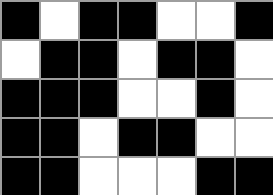[["black", "white", "black", "black", "white", "white", "black"], ["white", "black", "black", "white", "black", "black", "white"], ["black", "black", "black", "white", "white", "black", "white"], ["black", "black", "white", "black", "black", "white", "white"], ["black", "black", "white", "white", "white", "black", "black"]]